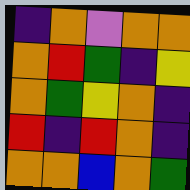[["indigo", "orange", "violet", "orange", "orange"], ["orange", "red", "green", "indigo", "yellow"], ["orange", "green", "yellow", "orange", "indigo"], ["red", "indigo", "red", "orange", "indigo"], ["orange", "orange", "blue", "orange", "green"]]